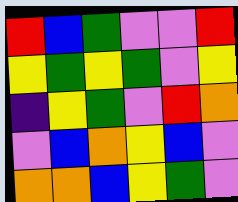[["red", "blue", "green", "violet", "violet", "red"], ["yellow", "green", "yellow", "green", "violet", "yellow"], ["indigo", "yellow", "green", "violet", "red", "orange"], ["violet", "blue", "orange", "yellow", "blue", "violet"], ["orange", "orange", "blue", "yellow", "green", "violet"]]